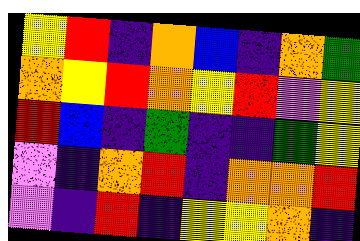[["yellow", "red", "indigo", "orange", "blue", "indigo", "orange", "green"], ["orange", "yellow", "red", "orange", "yellow", "red", "violet", "yellow"], ["red", "blue", "indigo", "green", "indigo", "indigo", "green", "yellow"], ["violet", "indigo", "orange", "red", "indigo", "orange", "orange", "red"], ["violet", "indigo", "red", "indigo", "yellow", "yellow", "orange", "indigo"]]